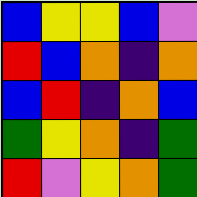[["blue", "yellow", "yellow", "blue", "violet"], ["red", "blue", "orange", "indigo", "orange"], ["blue", "red", "indigo", "orange", "blue"], ["green", "yellow", "orange", "indigo", "green"], ["red", "violet", "yellow", "orange", "green"]]